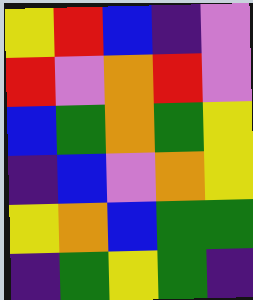[["yellow", "red", "blue", "indigo", "violet"], ["red", "violet", "orange", "red", "violet"], ["blue", "green", "orange", "green", "yellow"], ["indigo", "blue", "violet", "orange", "yellow"], ["yellow", "orange", "blue", "green", "green"], ["indigo", "green", "yellow", "green", "indigo"]]